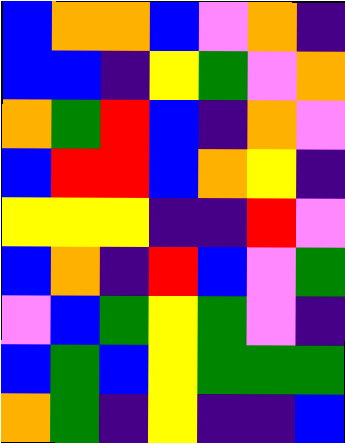[["blue", "orange", "orange", "blue", "violet", "orange", "indigo"], ["blue", "blue", "indigo", "yellow", "green", "violet", "orange"], ["orange", "green", "red", "blue", "indigo", "orange", "violet"], ["blue", "red", "red", "blue", "orange", "yellow", "indigo"], ["yellow", "yellow", "yellow", "indigo", "indigo", "red", "violet"], ["blue", "orange", "indigo", "red", "blue", "violet", "green"], ["violet", "blue", "green", "yellow", "green", "violet", "indigo"], ["blue", "green", "blue", "yellow", "green", "green", "green"], ["orange", "green", "indigo", "yellow", "indigo", "indigo", "blue"]]